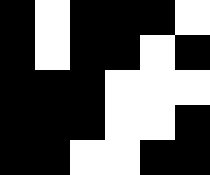[["black", "white", "black", "black", "black", "white"], ["black", "white", "black", "black", "white", "black"], ["black", "black", "black", "white", "white", "white"], ["black", "black", "black", "white", "white", "black"], ["black", "black", "white", "white", "black", "black"]]